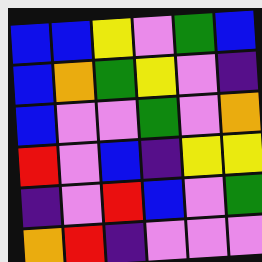[["blue", "blue", "yellow", "violet", "green", "blue"], ["blue", "orange", "green", "yellow", "violet", "indigo"], ["blue", "violet", "violet", "green", "violet", "orange"], ["red", "violet", "blue", "indigo", "yellow", "yellow"], ["indigo", "violet", "red", "blue", "violet", "green"], ["orange", "red", "indigo", "violet", "violet", "violet"]]